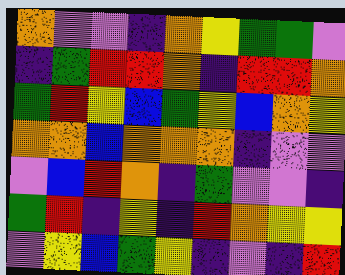[["orange", "violet", "violet", "indigo", "orange", "yellow", "green", "green", "violet"], ["indigo", "green", "red", "red", "orange", "indigo", "red", "red", "orange"], ["green", "red", "yellow", "blue", "green", "yellow", "blue", "orange", "yellow"], ["orange", "orange", "blue", "orange", "orange", "orange", "indigo", "violet", "violet"], ["violet", "blue", "red", "orange", "indigo", "green", "violet", "violet", "indigo"], ["green", "red", "indigo", "yellow", "indigo", "red", "orange", "yellow", "yellow"], ["violet", "yellow", "blue", "green", "yellow", "indigo", "violet", "indigo", "red"]]